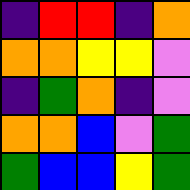[["indigo", "red", "red", "indigo", "orange"], ["orange", "orange", "yellow", "yellow", "violet"], ["indigo", "green", "orange", "indigo", "violet"], ["orange", "orange", "blue", "violet", "green"], ["green", "blue", "blue", "yellow", "green"]]